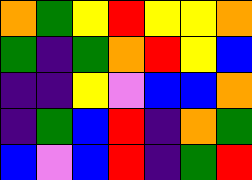[["orange", "green", "yellow", "red", "yellow", "yellow", "orange"], ["green", "indigo", "green", "orange", "red", "yellow", "blue"], ["indigo", "indigo", "yellow", "violet", "blue", "blue", "orange"], ["indigo", "green", "blue", "red", "indigo", "orange", "green"], ["blue", "violet", "blue", "red", "indigo", "green", "red"]]